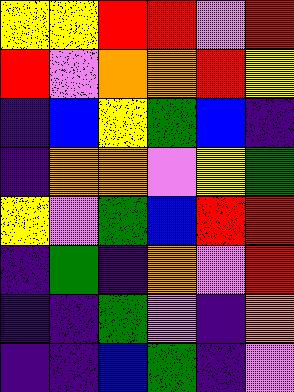[["yellow", "yellow", "red", "red", "violet", "red"], ["red", "violet", "orange", "orange", "red", "yellow"], ["indigo", "blue", "yellow", "green", "blue", "indigo"], ["indigo", "orange", "orange", "violet", "yellow", "green"], ["yellow", "violet", "green", "blue", "red", "red"], ["indigo", "green", "indigo", "orange", "violet", "red"], ["indigo", "indigo", "green", "violet", "indigo", "orange"], ["indigo", "indigo", "blue", "green", "indigo", "violet"]]